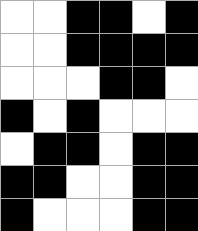[["white", "white", "black", "black", "white", "black"], ["white", "white", "black", "black", "black", "black"], ["white", "white", "white", "black", "black", "white"], ["black", "white", "black", "white", "white", "white"], ["white", "black", "black", "white", "black", "black"], ["black", "black", "white", "white", "black", "black"], ["black", "white", "white", "white", "black", "black"]]